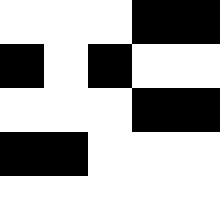[["white", "white", "white", "black", "black"], ["black", "white", "black", "white", "white"], ["white", "white", "white", "black", "black"], ["black", "black", "white", "white", "white"], ["white", "white", "white", "white", "white"]]